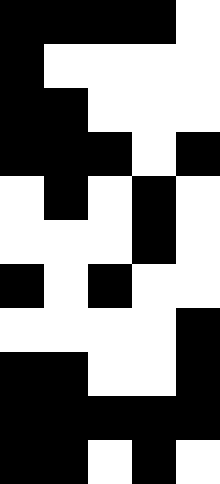[["black", "black", "black", "black", "white"], ["black", "white", "white", "white", "white"], ["black", "black", "white", "white", "white"], ["black", "black", "black", "white", "black"], ["white", "black", "white", "black", "white"], ["white", "white", "white", "black", "white"], ["black", "white", "black", "white", "white"], ["white", "white", "white", "white", "black"], ["black", "black", "white", "white", "black"], ["black", "black", "black", "black", "black"], ["black", "black", "white", "black", "white"]]